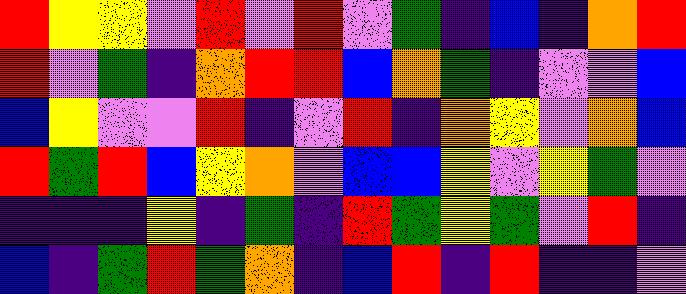[["red", "yellow", "yellow", "violet", "red", "violet", "red", "violet", "green", "indigo", "blue", "indigo", "orange", "red"], ["red", "violet", "green", "indigo", "orange", "red", "red", "blue", "orange", "green", "indigo", "violet", "violet", "blue"], ["blue", "yellow", "violet", "violet", "red", "indigo", "violet", "red", "indigo", "orange", "yellow", "violet", "orange", "blue"], ["red", "green", "red", "blue", "yellow", "orange", "violet", "blue", "blue", "yellow", "violet", "yellow", "green", "violet"], ["indigo", "indigo", "indigo", "yellow", "indigo", "green", "indigo", "red", "green", "yellow", "green", "violet", "red", "indigo"], ["blue", "indigo", "green", "red", "green", "orange", "indigo", "blue", "red", "indigo", "red", "indigo", "indigo", "violet"]]